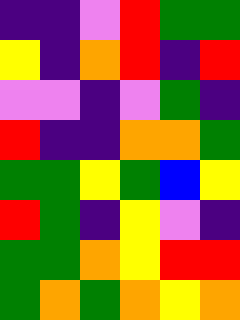[["indigo", "indigo", "violet", "red", "green", "green"], ["yellow", "indigo", "orange", "red", "indigo", "red"], ["violet", "violet", "indigo", "violet", "green", "indigo"], ["red", "indigo", "indigo", "orange", "orange", "green"], ["green", "green", "yellow", "green", "blue", "yellow"], ["red", "green", "indigo", "yellow", "violet", "indigo"], ["green", "green", "orange", "yellow", "red", "red"], ["green", "orange", "green", "orange", "yellow", "orange"]]